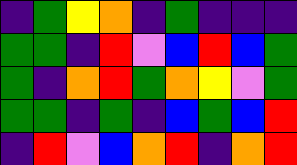[["indigo", "green", "yellow", "orange", "indigo", "green", "indigo", "indigo", "indigo"], ["green", "green", "indigo", "red", "violet", "blue", "red", "blue", "green"], ["green", "indigo", "orange", "red", "green", "orange", "yellow", "violet", "green"], ["green", "green", "indigo", "green", "indigo", "blue", "green", "blue", "red"], ["indigo", "red", "violet", "blue", "orange", "red", "indigo", "orange", "red"]]